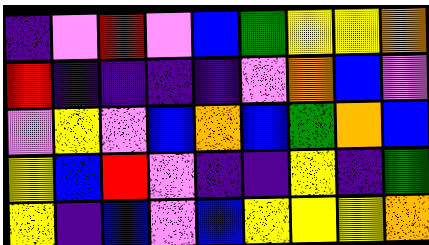[["indigo", "violet", "red", "violet", "blue", "green", "yellow", "yellow", "orange"], ["red", "indigo", "indigo", "indigo", "indigo", "violet", "orange", "blue", "violet"], ["violet", "yellow", "violet", "blue", "orange", "blue", "green", "orange", "blue"], ["yellow", "blue", "red", "violet", "indigo", "indigo", "yellow", "indigo", "green"], ["yellow", "indigo", "blue", "violet", "blue", "yellow", "yellow", "yellow", "orange"]]